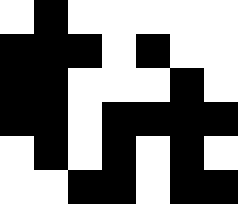[["white", "black", "white", "white", "white", "white", "white"], ["black", "black", "black", "white", "black", "white", "white"], ["black", "black", "white", "white", "white", "black", "white"], ["black", "black", "white", "black", "black", "black", "black"], ["white", "black", "white", "black", "white", "black", "white"], ["white", "white", "black", "black", "white", "black", "black"]]